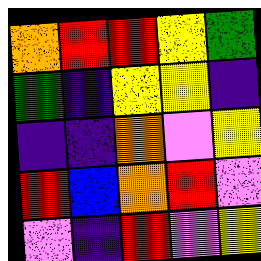[["orange", "red", "red", "yellow", "green"], ["green", "indigo", "yellow", "yellow", "indigo"], ["indigo", "indigo", "orange", "violet", "yellow"], ["red", "blue", "orange", "red", "violet"], ["violet", "indigo", "red", "violet", "yellow"]]